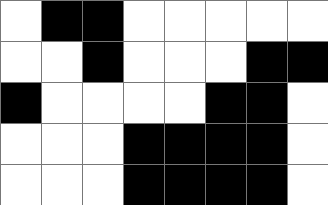[["white", "black", "black", "white", "white", "white", "white", "white"], ["white", "white", "black", "white", "white", "white", "black", "black"], ["black", "white", "white", "white", "white", "black", "black", "white"], ["white", "white", "white", "black", "black", "black", "black", "white"], ["white", "white", "white", "black", "black", "black", "black", "white"]]